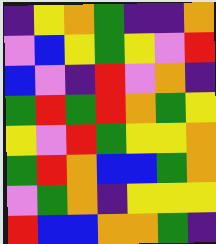[["indigo", "yellow", "orange", "green", "indigo", "indigo", "orange"], ["violet", "blue", "yellow", "green", "yellow", "violet", "red"], ["blue", "violet", "indigo", "red", "violet", "orange", "indigo"], ["green", "red", "green", "red", "orange", "green", "yellow"], ["yellow", "violet", "red", "green", "yellow", "yellow", "orange"], ["green", "red", "orange", "blue", "blue", "green", "orange"], ["violet", "green", "orange", "indigo", "yellow", "yellow", "yellow"], ["red", "blue", "blue", "orange", "orange", "green", "indigo"]]